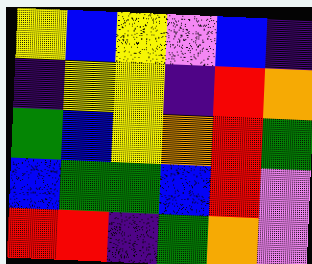[["yellow", "blue", "yellow", "violet", "blue", "indigo"], ["indigo", "yellow", "yellow", "indigo", "red", "orange"], ["green", "blue", "yellow", "orange", "red", "green"], ["blue", "green", "green", "blue", "red", "violet"], ["red", "red", "indigo", "green", "orange", "violet"]]